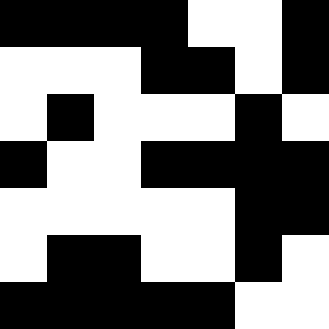[["black", "black", "black", "black", "white", "white", "black"], ["white", "white", "white", "black", "black", "white", "black"], ["white", "black", "white", "white", "white", "black", "white"], ["black", "white", "white", "black", "black", "black", "black"], ["white", "white", "white", "white", "white", "black", "black"], ["white", "black", "black", "white", "white", "black", "white"], ["black", "black", "black", "black", "black", "white", "white"]]